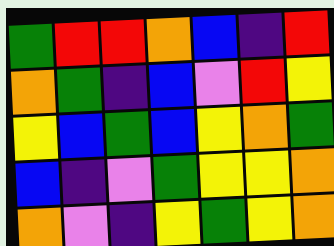[["green", "red", "red", "orange", "blue", "indigo", "red"], ["orange", "green", "indigo", "blue", "violet", "red", "yellow"], ["yellow", "blue", "green", "blue", "yellow", "orange", "green"], ["blue", "indigo", "violet", "green", "yellow", "yellow", "orange"], ["orange", "violet", "indigo", "yellow", "green", "yellow", "orange"]]